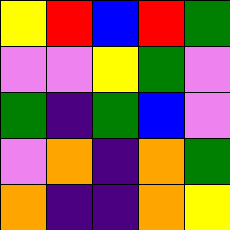[["yellow", "red", "blue", "red", "green"], ["violet", "violet", "yellow", "green", "violet"], ["green", "indigo", "green", "blue", "violet"], ["violet", "orange", "indigo", "orange", "green"], ["orange", "indigo", "indigo", "orange", "yellow"]]